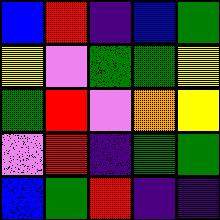[["blue", "red", "indigo", "blue", "green"], ["yellow", "violet", "green", "green", "yellow"], ["green", "red", "violet", "orange", "yellow"], ["violet", "red", "indigo", "green", "green"], ["blue", "green", "red", "indigo", "indigo"]]